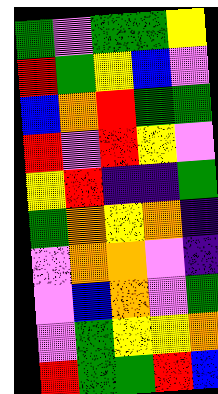[["green", "violet", "green", "green", "yellow"], ["red", "green", "yellow", "blue", "violet"], ["blue", "orange", "red", "green", "green"], ["red", "violet", "red", "yellow", "violet"], ["yellow", "red", "indigo", "indigo", "green"], ["green", "orange", "yellow", "orange", "indigo"], ["violet", "orange", "orange", "violet", "indigo"], ["violet", "blue", "orange", "violet", "green"], ["violet", "green", "yellow", "yellow", "orange"], ["red", "green", "green", "red", "blue"]]